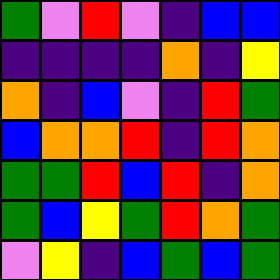[["green", "violet", "red", "violet", "indigo", "blue", "blue"], ["indigo", "indigo", "indigo", "indigo", "orange", "indigo", "yellow"], ["orange", "indigo", "blue", "violet", "indigo", "red", "green"], ["blue", "orange", "orange", "red", "indigo", "red", "orange"], ["green", "green", "red", "blue", "red", "indigo", "orange"], ["green", "blue", "yellow", "green", "red", "orange", "green"], ["violet", "yellow", "indigo", "blue", "green", "blue", "green"]]